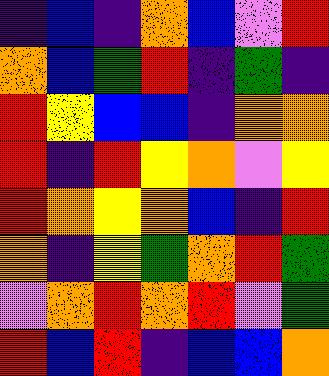[["indigo", "blue", "indigo", "orange", "blue", "violet", "red"], ["orange", "blue", "green", "red", "indigo", "green", "indigo"], ["red", "yellow", "blue", "blue", "indigo", "orange", "orange"], ["red", "indigo", "red", "yellow", "orange", "violet", "yellow"], ["red", "orange", "yellow", "orange", "blue", "indigo", "red"], ["orange", "indigo", "yellow", "green", "orange", "red", "green"], ["violet", "orange", "red", "orange", "red", "violet", "green"], ["red", "blue", "red", "indigo", "blue", "blue", "orange"]]